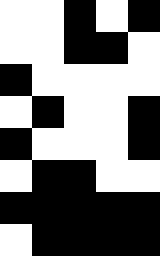[["white", "white", "black", "white", "black"], ["white", "white", "black", "black", "white"], ["black", "white", "white", "white", "white"], ["white", "black", "white", "white", "black"], ["black", "white", "white", "white", "black"], ["white", "black", "black", "white", "white"], ["black", "black", "black", "black", "black"], ["white", "black", "black", "black", "black"]]